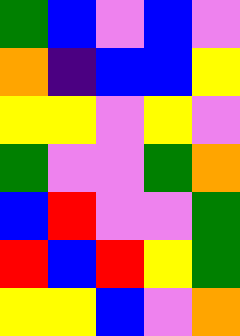[["green", "blue", "violet", "blue", "violet"], ["orange", "indigo", "blue", "blue", "yellow"], ["yellow", "yellow", "violet", "yellow", "violet"], ["green", "violet", "violet", "green", "orange"], ["blue", "red", "violet", "violet", "green"], ["red", "blue", "red", "yellow", "green"], ["yellow", "yellow", "blue", "violet", "orange"]]